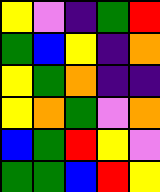[["yellow", "violet", "indigo", "green", "red"], ["green", "blue", "yellow", "indigo", "orange"], ["yellow", "green", "orange", "indigo", "indigo"], ["yellow", "orange", "green", "violet", "orange"], ["blue", "green", "red", "yellow", "violet"], ["green", "green", "blue", "red", "yellow"]]